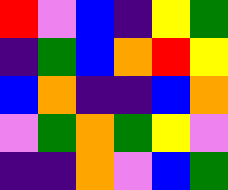[["red", "violet", "blue", "indigo", "yellow", "green"], ["indigo", "green", "blue", "orange", "red", "yellow"], ["blue", "orange", "indigo", "indigo", "blue", "orange"], ["violet", "green", "orange", "green", "yellow", "violet"], ["indigo", "indigo", "orange", "violet", "blue", "green"]]